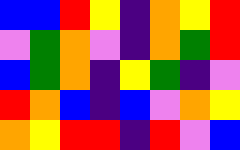[["blue", "blue", "red", "yellow", "indigo", "orange", "yellow", "red"], ["violet", "green", "orange", "violet", "indigo", "orange", "green", "red"], ["blue", "green", "orange", "indigo", "yellow", "green", "indigo", "violet"], ["red", "orange", "blue", "indigo", "blue", "violet", "orange", "yellow"], ["orange", "yellow", "red", "red", "indigo", "red", "violet", "blue"]]